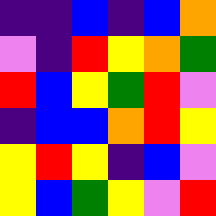[["indigo", "indigo", "blue", "indigo", "blue", "orange"], ["violet", "indigo", "red", "yellow", "orange", "green"], ["red", "blue", "yellow", "green", "red", "violet"], ["indigo", "blue", "blue", "orange", "red", "yellow"], ["yellow", "red", "yellow", "indigo", "blue", "violet"], ["yellow", "blue", "green", "yellow", "violet", "red"]]